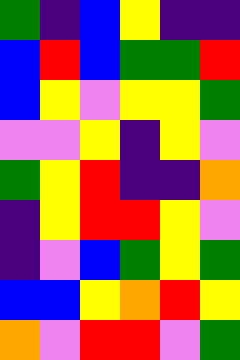[["green", "indigo", "blue", "yellow", "indigo", "indigo"], ["blue", "red", "blue", "green", "green", "red"], ["blue", "yellow", "violet", "yellow", "yellow", "green"], ["violet", "violet", "yellow", "indigo", "yellow", "violet"], ["green", "yellow", "red", "indigo", "indigo", "orange"], ["indigo", "yellow", "red", "red", "yellow", "violet"], ["indigo", "violet", "blue", "green", "yellow", "green"], ["blue", "blue", "yellow", "orange", "red", "yellow"], ["orange", "violet", "red", "red", "violet", "green"]]